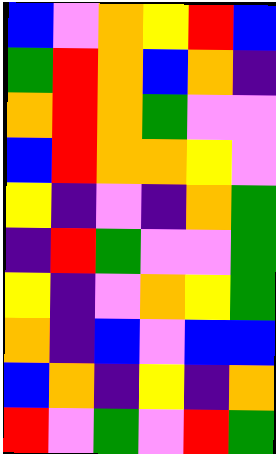[["blue", "violet", "orange", "yellow", "red", "blue"], ["green", "red", "orange", "blue", "orange", "indigo"], ["orange", "red", "orange", "green", "violet", "violet"], ["blue", "red", "orange", "orange", "yellow", "violet"], ["yellow", "indigo", "violet", "indigo", "orange", "green"], ["indigo", "red", "green", "violet", "violet", "green"], ["yellow", "indigo", "violet", "orange", "yellow", "green"], ["orange", "indigo", "blue", "violet", "blue", "blue"], ["blue", "orange", "indigo", "yellow", "indigo", "orange"], ["red", "violet", "green", "violet", "red", "green"]]